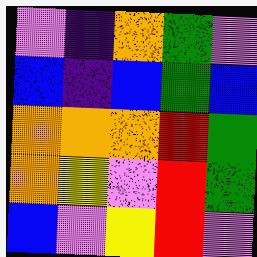[["violet", "indigo", "orange", "green", "violet"], ["blue", "indigo", "blue", "green", "blue"], ["orange", "orange", "orange", "red", "green"], ["orange", "yellow", "violet", "red", "green"], ["blue", "violet", "yellow", "red", "violet"]]